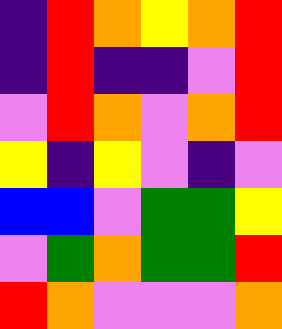[["indigo", "red", "orange", "yellow", "orange", "red"], ["indigo", "red", "indigo", "indigo", "violet", "red"], ["violet", "red", "orange", "violet", "orange", "red"], ["yellow", "indigo", "yellow", "violet", "indigo", "violet"], ["blue", "blue", "violet", "green", "green", "yellow"], ["violet", "green", "orange", "green", "green", "red"], ["red", "orange", "violet", "violet", "violet", "orange"]]